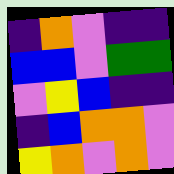[["indigo", "orange", "violet", "indigo", "indigo"], ["blue", "blue", "violet", "green", "green"], ["violet", "yellow", "blue", "indigo", "indigo"], ["indigo", "blue", "orange", "orange", "violet"], ["yellow", "orange", "violet", "orange", "violet"]]